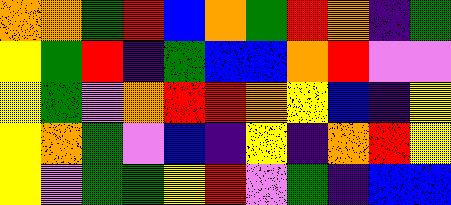[["orange", "orange", "green", "red", "blue", "orange", "green", "red", "orange", "indigo", "green"], ["yellow", "green", "red", "indigo", "green", "blue", "blue", "orange", "red", "violet", "violet"], ["yellow", "green", "violet", "orange", "red", "red", "orange", "yellow", "blue", "indigo", "yellow"], ["yellow", "orange", "green", "violet", "blue", "indigo", "yellow", "indigo", "orange", "red", "yellow"], ["yellow", "violet", "green", "green", "yellow", "red", "violet", "green", "indigo", "blue", "blue"]]